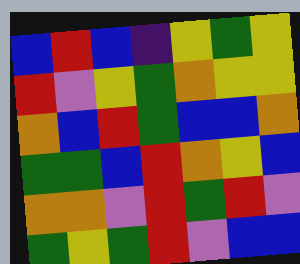[["blue", "red", "blue", "indigo", "yellow", "green", "yellow"], ["red", "violet", "yellow", "green", "orange", "yellow", "yellow"], ["orange", "blue", "red", "green", "blue", "blue", "orange"], ["green", "green", "blue", "red", "orange", "yellow", "blue"], ["orange", "orange", "violet", "red", "green", "red", "violet"], ["green", "yellow", "green", "red", "violet", "blue", "blue"]]